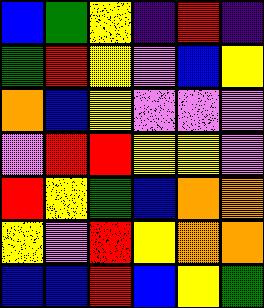[["blue", "green", "yellow", "indigo", "red", "indigo"], ["green", "red", "yellow", "violet", "blue", "yellow"], ["orange", "blue", "yellow", "violet", "violet", "violet"], ["violet", "red", "red", "yellow", "yellow", "violet"], ["red", "yellow", "green", "blue", "orange", "orange"], ["yellow", "violet", "red", "yellow", "orange", "orange"], ["blue", "blue", "red", "blue", "yellow", "green"]]